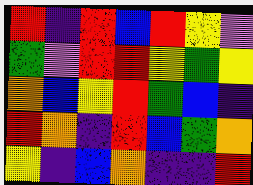[["red", "indigo", "red", "blue", "red", "yellow", "violet"], ["green", "violet", "red", "red", "yellow", "green", "yellow"], ["orange", "blue", "yellow", "red", "green", "blue", "indigo"], ["red", "orange", "indigo", "red", "blue", "green", "orange"], ["yellow", "indigo", "blue", "orange", "indigo", "indigo", "red"]]